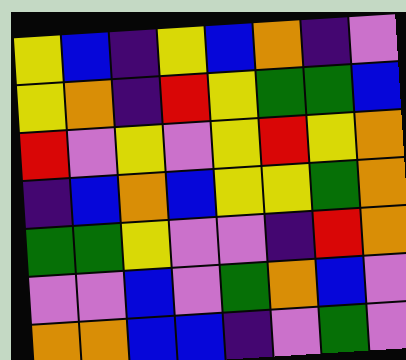[["yellow", "blue", "indigo", "yellow", "blue", "orange", "indigo", "violet"], ["yellow", "orange", "indigo", "red", "yellow", "green", "green", "blue"], ["red", "violet", "yellow", "violet", "yellow", "red", "yellow", "orange"], ["indigo", "blue", "orange", "blue", "yellow", "yellow", "green", "orange"], ["green", "green", "yellow", "violet", "violet", "indigo", "red", "orange"], ["violet", "violet", "blue", "violet", "green", "orange", "blue", "violet"], ["orange", "orange", "blue", "blue", "indigo", "violet", "green", "violet"]]